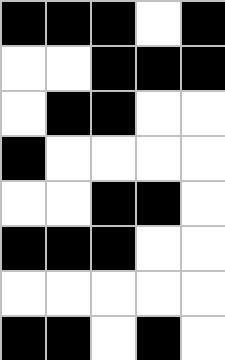[["black", "black", "black", "white", "black"], ["white", "white", "black", "black", "black"], ["white", "black", "black", "white", "white"], ["black", "white", "white", "white", "white"], ["white", "white", "black", "black", "white"], ["black", "black", "black", "white", "white"], ["white", "white", "white", "white", "white"], ["black", "black", "white", "black", "white"]]